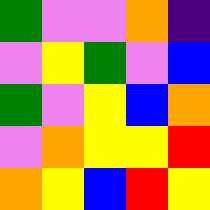[["green", "violet", "violet", "orange", "indigo"], ["violet", "yellow", "green", "violet", "blue"], ["green", "violet", "yellow", "blue", "orange"], ["violet", "orange", "yellow", "yellow", "red"], ["orange", "yellow", "blue", "red", "yellow"]]